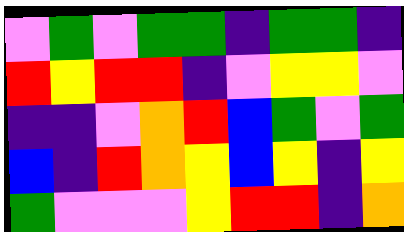[["violet", "green", "violet", "green", "green", "indigo", "green", "green", "indigo"], ["red", "yellow", "red", "red", "indigo", "violet", "yellow", "yellow", "violet"], ["indigo", "indigo", "violet", "orange", "red", "blue", "green", "violet", "green"], ["blue", "indigo", "red", "orange", "yellow", "blue", "yellow", "indigo", "yellow"], ["green", "violet", "violet", "violet", "yellow", "red", "red", "indigo", "orange"]]